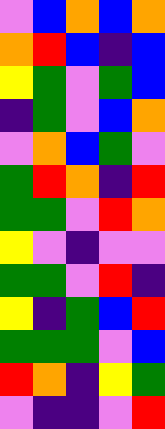[["violet", "blue", "orange", "blue", "orange"], ["orange", "red", "blue", "indigo", "blue"], ["yellow", "green", "violet", "green", "blue"], ["indigo", "green", "violet", "blue", "orange"], ["violet", "orange", "blue", "green", "violet"], ["green", "red", "orange", "indigo", "red"], ["green", "green", "violet", "red", "orange"], ["yellow", "violet", "indigo", "violet", "violet"], ["green", "green", "violet", "red", "indigo"], ["yellow", "indigo", "green", "blue", "red"], ["green", "green", "green", "violet", "blue"], ["red", "orange", "indigo", "yellow", "green"], ["violet", "indigo", "indigo", "violet", "red"]]